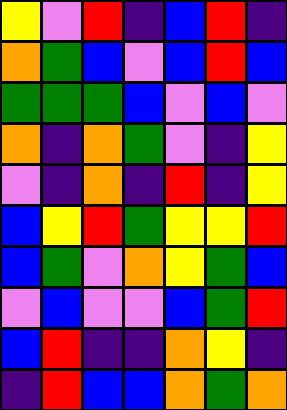[["yellow", "violet", "red", "indigo", "blue", "red", "indigo"], ["orange", "green", "blue", "violet", "blue", "red", "blue"], ["green", "green", "green", "blue", "violet", "blue", "violet"], ["orange", "indigo", "orange", "green", "violet", "indigo", "yellow"], ["violet", "indigo", "orange", "indigo", "red", "indigo", "yellow"], ["blue", "yellow", "red", "green", "yellow", "yellow", "red"], ["blue", "green", "violet", "orange", "yellow", "green", "blue"], ["violet", "blue", "violet", "violet", "blue", "green", "red"], ["blue", "red", "indigo", "indigo", "orange", "yellow", "indigo"], ["indigo", "red", "blue", "blue", "orange", "green", "orange"]]